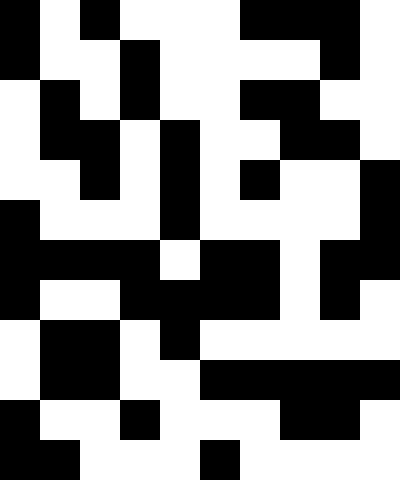[["black", "white", "black", "white", "white", "white", "black", "black", "black", "white"], ["black", "white", "white", "black", "white", "white", "white", "white", "black", "white"], ["white", "black", "white", "black", "white", "white", "black", "black", "white", "white"], ["white", "black", "black", "white", "black", "white", "white", "black", "black", "white"], ["white", "white", "black", "white", "black", "white", "black", "white", "white", "black"], ["black", "white", "white", "white", "black", "white", "white", "white", "white", "black"], ["black", "black", "black", "black", "white", "black", "black", "white", "black", "black"], ["black", "white", "white", "black", "black", "black", "black", "white", "black", "white"], ["white", "black", "black", "white", "black", "white", "white", "white", "white", "white"], ["white", "black", "black", "white", "white", "black", "black", "black", "black", "black"], ["black", "white", "white", "black", "white", "white", "white", "black", "black", "white"], ["black", "black", "white", "white", "white", "black", "white", "white", "white", "white"]]